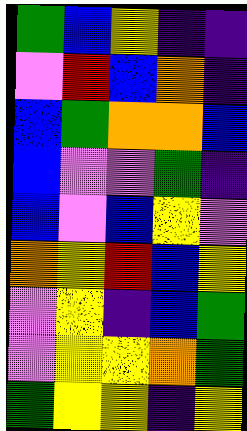[["green", "blue", "yellow", "indigo", "indigo"], ["violet", "red", "blue", "orange", "indigo"], ["blue", "green", "orange", "orange", "blue"], ["blue", "violet", "violet", "green", "indigo"], ["blue", "violet", "blue", "yellow", "violet"], ["orange", "yellow", "red", "blue", "yellow"], ["violet", "yellow", "indigo", "blue", "green"], ["violet", "yellow", "yellow", "orange", "green"], ["green", "yellow", "yellow", "indigo", "yellow"]]